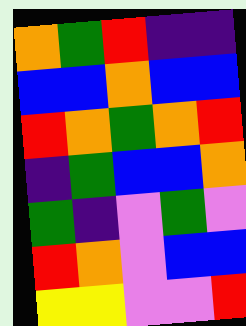[["orange", "green", "red", "indigo", "indigo"], ["blue", "blue", "orange", "blue", "blue"], ["red", "orange", "green", "orange", "red"], ["indigo", "green", "blue", "blue", "orange"], ["green", "indigo", "violet", "green", "violet"], ["red", "orange", "violet", "blue", "blue"], ["yellow", "yellow", "violet", "violet", "red"]]